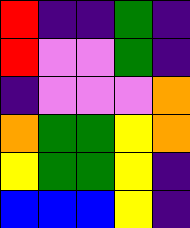[["red", "indigo", "indigo", "green", "indigo"], ["red", "violet", "violet", "green", "indigo"], ["indigo", "violet", "violet", "violet", "orange"], ["orange", "green", "green", "yellow", "orange"], ["yellow", "green", "green", "yellow", "indigo"], ["blue", "blue", "blue", "yellow", "indigo"]]